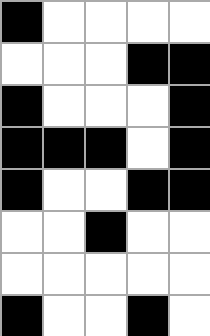[["black", "white", "white", "white", "white"], ["white", "white", "white", "black", "black"], ["black", "white", "white", "white", "black"], ["black", "black", "black", "white", "black"], ["black", "white", "white", "black", "black"], ["white", "white", "black", "white", "white"], ["white", "white", "white", "white", "white"], ["black", "white", "white", "black", "white"]]